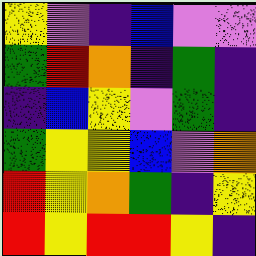[["yellow", "violet", "indigo", "blue", "violet", "violet"], ["green", "red", "orange", "indigo", "green", "indigo"], ["indigo", "blue", "yellow", "violet", "green", "indigo"], ["green", "yellow", "yellow", "blue", "violet", "orange"], ["red", "yellow", "orange", "green", "indigo", "yellow"], ["red", "yellow", "red", "red", "yellow", "indigo"]]